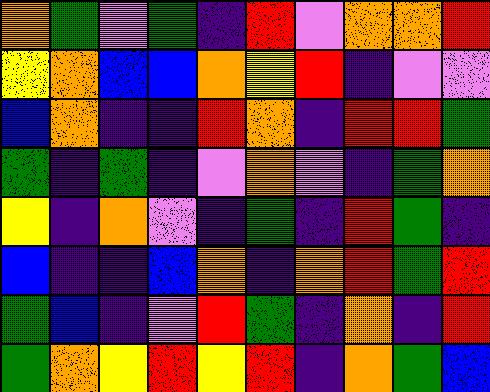[["orange", "green", "violet", "green", "indigo", "red", "violet", "orange", "orange", "red"], ["yellow", "orange", "blue", "blue", "orange", "yellow", "red", "indigo", "violet", "violet"], ["blue", "orange", "indigo", "indigo", "red", "orange", "indigo", "red", "red", "green"], ["green", "indigo", "green", "indigo", "violet", "orange", "violet", "indigo", "green", "orange"], ["yellow", "indigo", "orange", "violet", "indigo", "green", "indigo", "red", "green", "indigo"], ["blue", "indigo", "indigo", "blue", "orange", "indigo", "orange", "red", "green", "red"], ["green", "blue", "indigo", "violet", "red", "green", "indigo", "orange", "indigo", "red"], ["green", "orange", "yellow", "red", "yellow", "red", "indigo", "orange", "green", "blue"]]